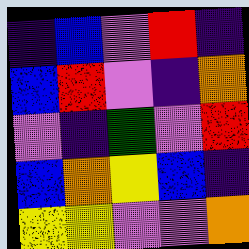[["indigo", "blue", "violet", "red", "indigo"], ["blue", "red", "violet", "indigo", "orange"], ["violet", "indigo", "green", "violet", "red"], ["blue", "orange", "yellow", "blue", "indigo"], ["yellow", "yellow", "violet", "violet", "orange"]]